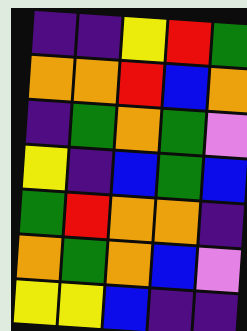[["indigo", "indigo", "yellow", "red", "green"], ["orange", "orange", "red", "blue", "orange"], ["indigo", "green", "orange", "green", "violet"], ["yellow", "indigo", "blue", "green", "blue"], ["green", "red", "orange", "orange", "indigo"], ["orange", "green", "orange", "blue", "violet"], ["yellow", "yellow", "blue", "indigo", "indigo"]]